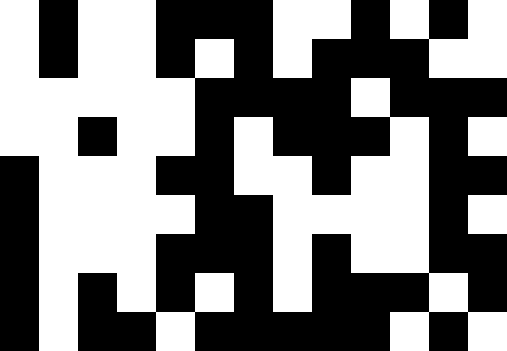[["white", "black", "white", "white", "black", "black", "black", "white", "white", "black", "white", "black", "white"], ["white", "black", "white", "white", "black", "white", "black", "white", "black", "black", "black", "white", "white"], ["white", "white", "white", "white", "white", "black", "black", "black", "black", "white", "black", "black", "black"], ["white", "white", "black", "white", "white", "black", "white", "black", "black", "black", "white", "black", "white"], ["black", "white", "white", "white", "black", "black", "white", "white", "black", "white", "white", "black", "black"], ["black", "white", "white", "white", "white", "black", "black", "white", "white", "white", "white", "black", "white"], ["black", "white", "white", "white", "black", "black", "black", "white", "black", "white", "white", "black", "black"], ["black", "white", "black", "white", "black", "white", "black", "white", "black", "black", "black", "white", "black"], ["black", "white", "black", "black", "white", "black", "black", "black", "black", "black", "white", "black", "white"]]